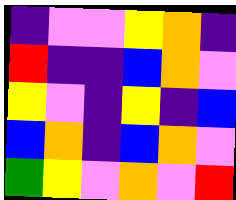[["indigo", "violet", "violet", "yellow", "orange", "indigo"], ["red", "indigo", "indigo", "blue", "orange", "violet"], ["yellow", "violet", "indigo", "yellow", "indigo", "blue"], ["blue", "orange", "indigo", "blue", "orange", "violet"], ["green", "yellow", "violet", "orange", "violet", "red"]]